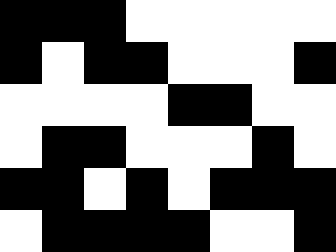[["black", "black", "black", "white", "white", "white", "white", "white"], ["black", "white", "black", "black", "white", "white", "white", "black"], ["white", "white", "white", "white", "black", "black", "white", "white"], ["white", "black", "black", "white", "white", "white", "black", "white"], ["black", "black", "white", "black", "white", "black", "black", "black"], ["white", "black", "black", "black", "black", "white", "white", "black"]]